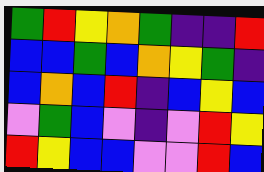[["green", "red", "yellow", "orange", "green", "indigo", "indigo", "red"], ["blue", "blue", "green", "blue", "orange", "yellow", "green", "indigo"], ["blue", "orange", "blue", "red", "indigo", "blue", "yellow", "blue"], ["violet", "green", "blue", "violet", "indigo", "violet", "red", "yellow"], ["red", "yellow", "blue", "blue", "violet", "violet", "red", "blue"]]